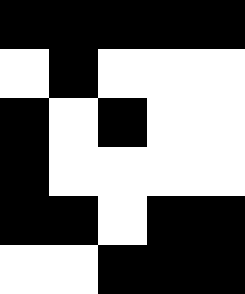[["black", "black", "black", "black", "black"], ["white", "black", "white", "white", "white"], ["black", "white", "black", "white", "white"], ["black", "white", "white", "white", "white"], ["black", "black", "white", "black", "black"], ["white", "white", "black", "black", "black"]]